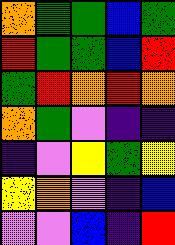[["orange", "green", "green", "blue", "green"], ["red", "green", "green", "blue", "red"], ["green", "red", "orange", "red", "orange"], ["orange", "green", "violet", "indigo", "indigo"], ["indigo", "violet", "yellow", "green", "yellow"], ["yellow", "orange", "violet", "indigo", "blue"], ["violet", "violet", "blue", "indigo", "red"]]